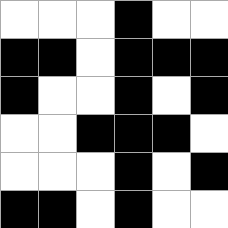[["white", "white", "white", "black", "white", "white"], ["black", "black", "white", "black", "black", "black"], ["black", "white", "white", "black", "white", "black"], ["white", "white", "black", "black", "black", "white"], ["white", "white", "white", "black", "white", "black"], ["black", "black", "white", "black", "white", "white"]]